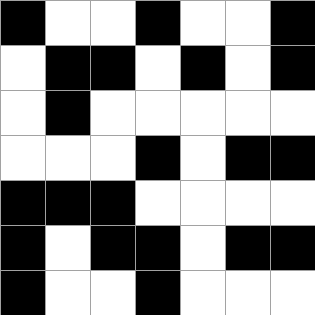[["black", "white", "white", "black", "white", "white", "black"], ["white", "black", "black", "white", "black", "white", "black"], ["white", "black", "white", "white", "white", "white", "white"], ["white", "white", "white", "black", "white", "black", "black"], ["black", "black", "black", "white", "white", "white", "white"], ["black", "white", "black", "black", "white", "black", "black"], ["black", "white", "white", "black", "white", "white", "white"]]